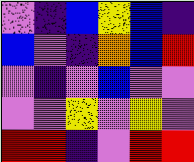[["violet", "indigo", "blue", "yellow", "blue", "indigo"], ["blue", "violet", "indigo", "orange", "blue", "red"], ["violet", "indigo", "violet", "blue", "violet", "violet"], ["violet", "violet", "yellow", "violet", "yellow", "violet"], ["red", "red", "indigo", "violet", "red", "red"]]